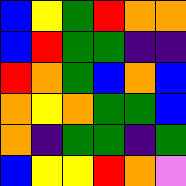[["blue", "yellow", "green", "red", "orange", "orange"], ["blue", "red", "green", "green", "indigo", "indigo"], ["red", "orange", "green", "blue", "orange", "blue"], ["orange", "yellow", "orange", "green", "green", "blue"], ["orange", "indigo", "green", "green", "indigo", "green"], ["blue", "yellow", "yellow", "red", "orange", "violet"]]